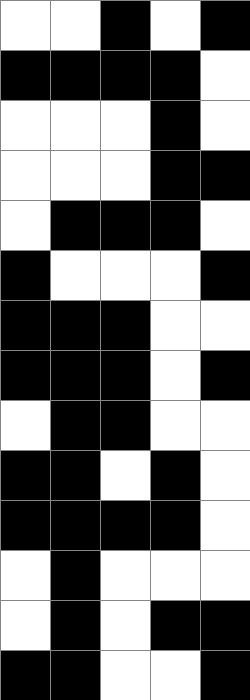[["white", "white", "black", "white", "black"], ["black", "black", "black", "black", "white"], ["white", "white", "white", "black", "white"], ["white", "white", "white", "black", "black"], ["white", "black", "black", "black", "white"], ["black", "white", "white", "white", "black"], ["black", "black", "black", "white", "white"], ["black", "black", "black", "white", "black"], ["white", "black", "black", "white", "white"], ["black", "black", "white", "black", "white"], ["black", "black", "black", "black", "white"], ["white", "black", "white", "white", "white"], ["white", "black", "white", "black", "black"], ["black", "black", "white", "white", "black"]]